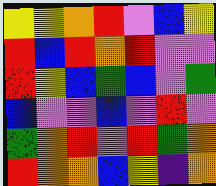[["yellow", "yellow", "orange", "red", "violet", "blue", "yellow"], ["red", "blue", "red", "orange", "red", "violet", "violet"], ["red", "yellow", "blue", "green", "blue", "violet", "green"], ["blue", "violet", "violet", "blue", "violet", "red", "violet"], ["green", "orange", "red", "violet", "red", "green", "orange"], ["red", "orange", "orange", "blue", "yellow", "indigo", "orange"]]